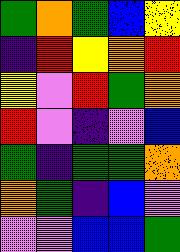[["green", "orange", "green", "blue", "yellow"], ["indigo", "red", "yellow", "orange", "red"], ["yellow", "violet", "red", "green", "orange"], ["red", "violet", "indigo", "violet", "blue"], ["green", "indigo", "green", "green", "orange"], ["orange", "green", "indigo", "blue", "violet"], ["violet", "violet", "blue", "blue", "green"]]